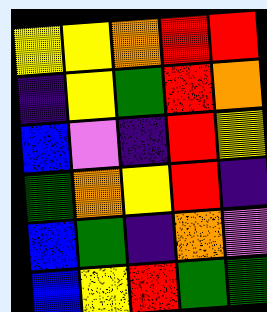[["yellow", "yellow", "orange", "red", "red"], ["indigo", "yellow", "green", "red", "orange"], ["blue", "violet", "indigo", "red", "yellow"], ["green", "orange", "yellow", "red", "indigo"], ["blue", "green", "indigo", "orange", "violet"], ["blue", "yellow", "red", "green", "green"]]